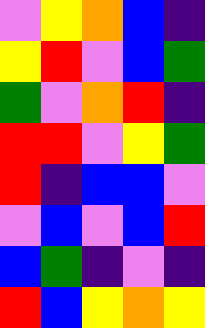[["violet", "yellow", "orange", "blue", "indigo"], ["yellow", "red", "violet", "blue", "green"], ["green", "violet", "orange", "red", "indigo"], ["red", "red", "violet", "yellow", "green"], ["red", "indigo", "blue", "blue", "violet"], ["violet", "blue", "violet", "blue", "red"], ["blue", "green", "indigo", "violet", "indigo"], ["red", "blue", "yellow", "orange", "yellow"]]